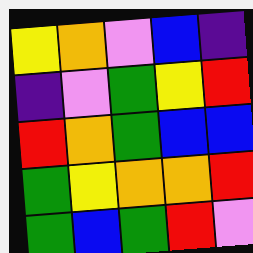[["yellow", "orange", "violet", "blue", "indigo"], ["indigo", "violet", "green", "yellow", "red"], ["red", "orange", "green", "blue", "blue"], ["green", "yellow", "orange", "orange", "red"], ["green", "blue", "green", "red", "violet"]]